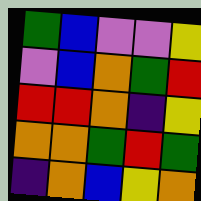[["green", "blue", "violet", "violet", "yellow"], ["violet", "blue", "orange", "green", "red"], ["red", "red", "orange", "indigo", "yellow"], ["orange", "orange", "green", "red", "green"], ["indigo", "orange", "blue", "yellow", "orange"]]